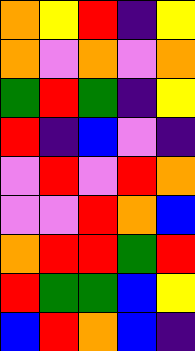[["orange", "yellow", "red", "indigo", "yellow"], ["orange", "violet", "orange", "violet", "orange"], ["green", "red", "green", "indigo", "yellow"], ["red", "indigo", "blue", "violet", "indigo"], ["violet", "red", "violet", "red", "orange"], ["violet", "violet", "red", "orange", "blue"], ["orange", "red", "red", "green", "red"], ["red", "green", "green", "blue", "yellow"], ["blue", "red", "orange", "blue", "indigo"]]